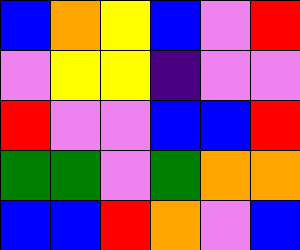[["blue", "orange", "yellow", "blue", "violet", "red"], ["violet", "yellow", "yellow", "indigo", "violet", "violet"], ["red", "violet", "violet", "blue", "blue", "red"], ["green", "green", "violet", "green", "orange", "orange"], ["blue", "blue", "red", "orange", "violet", "blue"]]